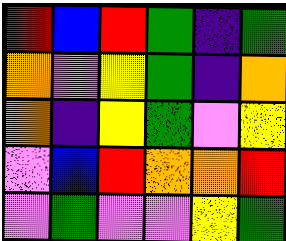[["red", "blue", "red", "green", "indigo", "green"], ["orange", "violet", "yellow", "green", "indigo", "orange"], ["orange", "indigo", "yellow", "green", "violet", "yellow"], ["violet", "blue", "red", "orange", "orange", "red"], ["violet", "green", "violet", "violet", "yellow", "green"]]